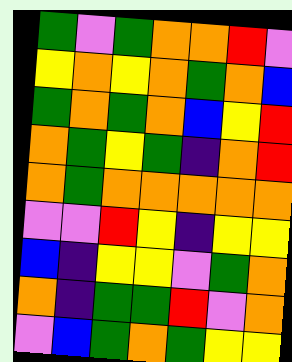[["green", "violet", "green", "orange", "orange", "red", "violet"], ["yellow", "orange", "yellow", "orange", "green", "orange", "blue"], ["green", "orange", "green", "orange", "blue", "yellow", "red"], ["orange", "green", "yellow", "green", "indigo", "orange", "red"], ["orange", "green", "orange", "orange", "orange", "orange", "orange"], ["violet", "violet", "red", "yellow", "indigo", "yellow", "yellow"], ["blue", "indigo", "yellow", "yellow", "violet", "green", "orange"], ["orange", "indigo", "green", "green", "red", "violet", "orange"], ["violet", "blue", "green", "orange", "green", "yellow", "yellow"]]